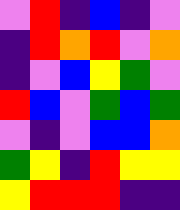[["violet", "red", "indigo", "blue", "indigo", "violet"], ["indigo", "red", "orange", "red", "violet", "orange"], ["indigo", "violet", "blue", "yellow", "green", "violet"], ["red", "blue", "violet", "green", "blue", "green"], ["violet", "indigo", "violet", "blue", "blue", "orange"], ["green", "yellow", "indigo", "red", "yellow", "yellow"], ["yellow", "red", "red", "red", "indigo", "indigo"]]